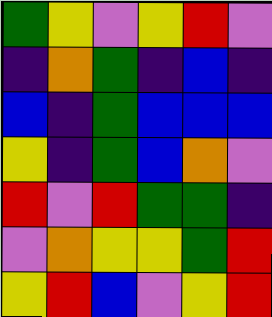[["green", "yellow", "violet", "yellow", "red", "violet"], ["indigo", "orange", "green", "indigo", "blue", "indigo"], ["blue", "indigo", "green", "blue", "blue", "blue"], ["yellow", "indigo", "green", "blue", "orange", "violet"], ["red", "violet", "red", "green", "green", "indigo"], ["violet", "orange", "yellow", "yellow", "green", "red"], ["yellow", "red", "blue", "violet", "yellow", "red"]]